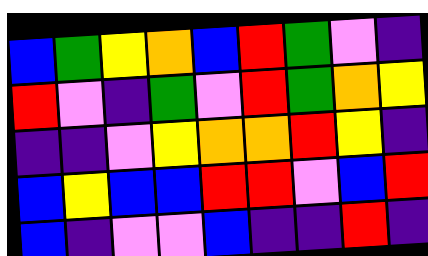[["blue", "green", "yellow", "orange", "blue", "red", "green", "violet", "indigo"], ["red", "violet", "indigo", "green", "violet", "red", "green", "orange", "yellow"], ["indigo", "indigo", "violet", "yellow", "orange", "orange", "red", "yellow", "indigo"], ["blue", "yellow", "blue", "blue", "red", "red", "violet", "blue", "red"], ["blue", "indigo", "violet", "violet", "blue", "indigo", "indigo", "red", "indigo"]]